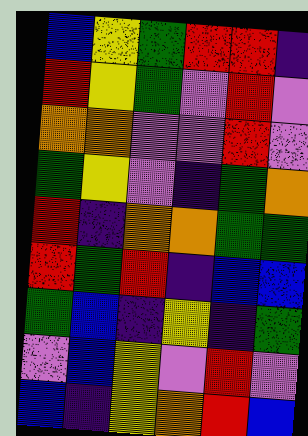[["blue", "yellow", "green", "red", "red", "indigo"], ["red", "yellow", "green", "violet", "red", "violet"], ["orange", "orange", "violet", "violet", "red", "violet"], ["green", "yellow", "violet", "indigo", "green", "orange"], ["red", "indigo", "orange", "orange", "green", "green"], ["red", "green", "red", "indigo", "blue", "blue"], ["green", "blue", "indigo", "yellow", "indigo", "green"], ["violet", "blue", "yellow", "violet", "red", "violet"], ["blue", "indigo", "yellow", "orange", "red", "blue"]]